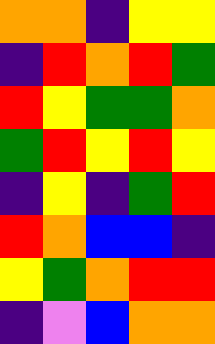[["orange", "orange", "indigo", "yellow", "yellow"], ["indigo", "red", "orange", "red", "green"], ["red", "yellow", "green", "green", "orange"], ["green", "red", "yellow", "red", "yellow"], ["indigo", "yellow", "indigo", "green", "red"], ["red", "orange", "blue", "blue", "indigo"], ["yellow", "green", "orange", "red", "red"], ["indigo", "violet", "blue", "orange", "orange"]]